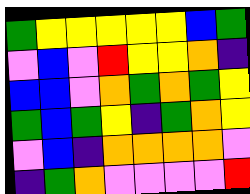[["green", "yellow", "yellow", "yellow", "yellow", "yellow", "blue", "green"], ["violet", "blue", "violet", "red", "yellow", "yellow", "orange", "indigo"], ["blue", "blue", "violet", "orange", "green", "orange", "green", "yellow"], ["green", "blue", "green", "yellow", "indigo", "green", "orange", "yellow"], ["violet", "blue", "indigo", "orange", "orange", "orange", "orange", "violet"], ["indigo", "green", "orange", "violet", "violet", "violet", "violet", "red"]]